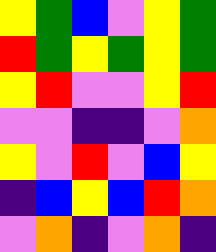[["yellow", "green", "blue", "violet", "yellow", "green"], ["red", "green", "yellow", "green", "yellow", "green"], ["yellow", "red", "violet", "violet", "yellow", "red"], ["violet", "violet", "indigo", "indigo", "violet", "orange"], ["yellow", "violet", "red", "violet", "blue", "yellow"], ["indigo", "blue", "yellow", "blue", "red", "orange"], ["violet", "orange", "indigo", "violet", "orange", "indigo"]]